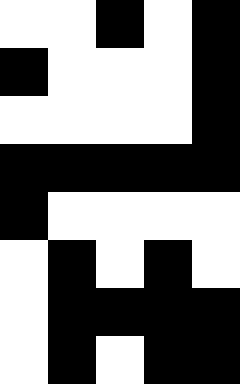[["white", "white", "black", "white", "black"], ["black", "white", "white", "white", "black"], ["white", "white", "white", "white", "black"], ["black", "black", "black", "black", "black"], ["black", "white", "white", "white", "white"], ["white", "black", "white", "black", "white"], ["white", "black", "black", "black", "black"], ["white", "black", "white", "black", "black"]]